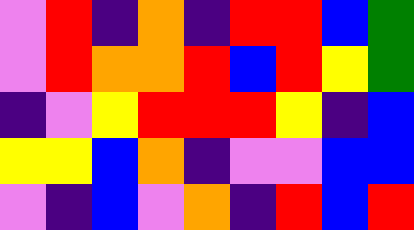[["violet", "red", "indigo", "orange", "indigo", "red", "red", "blue", "green"], ["violet", "red", "orange", "orange", "red", "blue", "red", "yellow", "green"], ["indigo", "violet", "yellow", "red", "red", "red", "yellow", "indigo", "blue"], ["yellow", "yellow", "blue", "orange", "indigo", "violet", "violet", "blue", "blue"], ["violet", "indigo", "blue", "violet", "orange", "indigo", "red", "blue", "red"]]